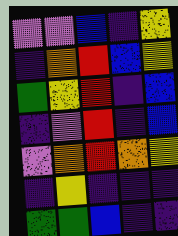[["violet", "violet", "blue", "indigo", "yellow"], ["indigo", "orange", "red", "blue", "yellow"], ["green", "yellow", "red", "indigo", "blue"], ["indigo", "violet", "red", "indigo", "blue"], ["violet", "orange", "red", "orange", "yellow"], ["indigo", "yellow", "indigo", "indigo", "indigo"], ["green", "green", "blue", "indigo", "indigo"]]